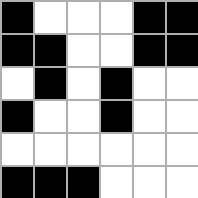[["black", "white", "white", "white", "black", "black"], ["black", "black", "white", "white", "black", "black"], ["white", "black", "white", "black", "white", "white"], ["black", "white", "white", "black", "white", "white"], ["white", "white", "white", "white", "white", "white"], ["black", "black", "black", "white", "white", "white"]]